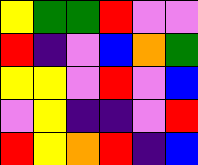[["yellow", "green", "green", "red", "violet", "violet"], ["red", "indigo", "violet", "blue", "orange", "green"], ["yellow", "yellow", "violet", "red", "violet", "blue"], ["violet", "yellow", "indigo", "indigo", "violet", "red"], ["red", "yellow", "orange", "red", "indigo", "blue"]]